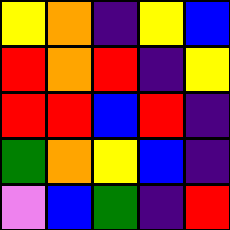[["yellow", "orange", "indigo", "yellow", "blue"], ["red", "orange", "red", "indigo", "yellow"], ["red", "red", "blue", "red", "indigo"], ["green", "orange", "yellow", "blue", "indigo"], ["violet", "blue", "green", "indigo", "red"]]